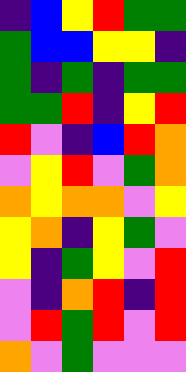[["indigo", "blue", "yellow", "red", "green", "green"], ["green", "blue", "blue", "yellow", "yellow", "indigo"], ["green", "indigo", "green", "indigo", "green", "green"], ["green", "green", "red", "indigo", "yellow", "red"], ["red", "violet", "indigo", "blue", "red", "orange"], ["violet", "yellow", "red", "violet", "green", "orange"], ["orange", "yellow", "orange", "orange", "violet", "yellow"], ["yellow", "orange", "indigo", "yellow", "green", "violet"], ["yellow", "indigo", "green", "yellow", "violet", "red"], ["violet", "indigo", "orange", "red", "indigo", "red"], ["violet", "red", "green", "red", "violet", "red"], ["orange", "violet", "green", "violet", "violet", "violet"]]